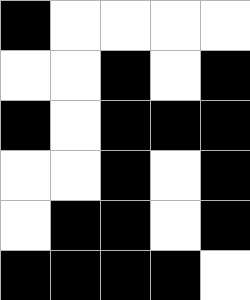[["black", "white", "white", "white", "white"], ["white", "white", "black", "white", "black"], ["black", "white", "black", "black", "black"], ["white", "white", "black", "white", "black"], ["white", "black", "black", "white", "black"], ["black", "black", "black", "black", "white"]]